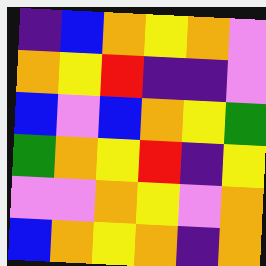[["indigo", "blue", "orange", "yellow", "orange", "violet"], ["orange", "yellow", "red", "indigo", "indigo", "violet"], ["blue", "violet", "blue", "orange", "yellow", "green"], ["green", "orange", "yellow", "red", "indigo", "yellow"], ["violet", "violet", "orange", "yellow", "violet", "orange"], ["blue", "orange", "yellow", "orange", "indigo", "orange"]]